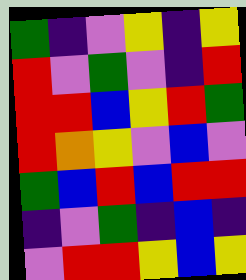[["green", "indigo", "violet", "yellow", "indigo", "yellow"], ["red", "violet", "green", "violet", "indigo", "red"], ["red", "red", "blue", "yellow", "red", "green"], ["red", "orange", "yellow", "violet", "blue", "violet"], ["green", "blue", "red", "blue", "red", "red"], ["indigo", "violet", "green", "indigo", "blue", "indigo"], ["violet", "red", "red", "yellow", "blue", "yellow"]]